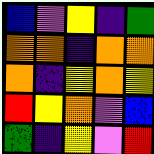[["blue", "violet", "yellow", "indigo", "green"], ["orange", "orange", "indigo", "orange", "orange"], ["orange", "indigo", "yellow", "orange", "yellow"], ["red", "yellow", "orange", "violet", "blue"], ["green", "indigo", "yellow", "violet", "red"]]